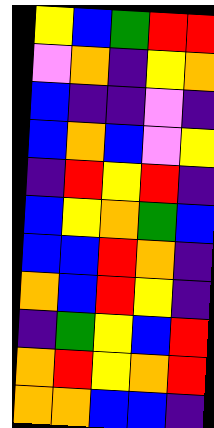[["yellow", "blue", "green", "red", "red"], ["violet", "orange", "indigo", "yellow", "orange"], ["blue", "indigo", "indigo", "violet", "indigo"], ["blue", "orange", "blue", "violet", "yellow"], ["indigo", "red", "yellow", "red", "indigo"], ["blue", "yellow", "orange", "green", "blue"], ["blue", "blue", "red", "orange", "indigo"], ["orange", "blue", "red", "yellow", "indigo"], ["indigo", "green", "yellow", "blue", "red"], ["orange", "red", "yellow", "orange", "red"], ["orange", "orange", "blue", "blue", "indigo"]]